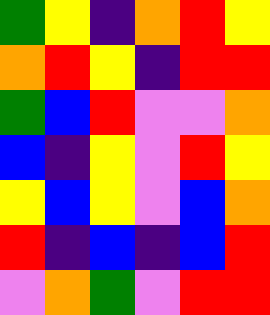[["green", "yellow", "indigo", "orange", "red", "yellow"], ["orange", "red", "yellow", "indigo", "red", "red"], ["green", "blue", "red", "violet", "violet", "orange"], ["blue", "indigo", "yellow", "violet", "red", "yellow"], ["yellow", "blue", "yellow", "violet", "blue", "orange"], ["red", "indigo", "blue", "indigo", "blue", "red"], ["violet", "orange", "green", "violet", "red", "red"]]